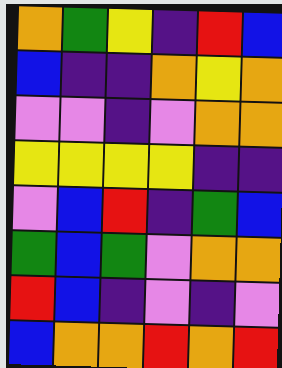[["orange", "green", "yellow", "indigo", "red", "blue"], ["blue", "indigo", "indigo", "orange", "yellow", "orange"], ["violet", "violet", "indigo", "violet", "orange", "orange"], ["yellow", "yellow", "yellow", "yellow", "indigo", "indigo"], ["violet", "blue", "red", "indigo", "green", "blue"], ["green", "blue", "green", "violet", "orange", "orange"], ["red", "blue", "indigo", "violet", "indigo", "violet"], ["blue", "orange", "orange", "red", "orange", "red"]]